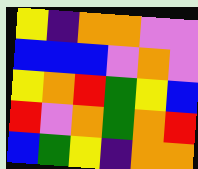[["yellow", "indigo", "orange", "orange", "violet", "violet"], ["blue", "blue", "blue", "violet", "orange", "violet"], ["yellow", "orange", "red", "green", "yellow", "blue"], ["red", "violet", "orange", "green", "orange", "red"], ["blue", "green", "yellow", "indigo", "orange", "orange"]]